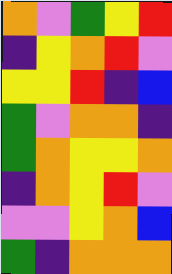[["orange", "violet", "green", "yellow", "red"], ["indigo", "yellow", "orange", "red", "violet"], ["yellow", "yellow", "red", "indigo", "blue"], ["green", "violet", "orange", "orange", "indigo"], ["green", "orange", "yellow", "yellow", "orange"], ["indigo", "orange", "yellow", "red", "violet"], ["violet", "violet", "yellow", "orange", "blue"], ["green", "indigo", "orange", "orange", "orange"]]